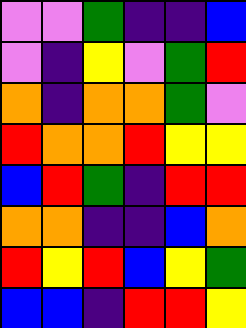[["violet", "violet", "green", "indigo", "indigo", "blue"], ["violet", "indigo", "yellow", "violet", "green", "red"], ["orange", "indigo", "orange", "orange", "green", "violet"], ["red", "orange", "orange", "red", "yellow", "yellow"], ["blue", "red", "green", "indigo", "red", "red"], ["orange", "orange", "indigo", "indigo", "blue", "orange"], ["red", "yellow", "red", "blue", "yellow", "green"], ["blue", "blue", "indigo", "red", "red", "yellow"]]